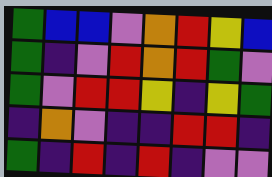[["green", "blue", "blue", "violet", "orange", "red", "yellow", "blue"], ["green", "indigo", "violet", "red", "orange", "red", "green", "violet"], ["green", "violet", "red", "red", "yellow", "indigo", "yellow", "green"], ["indigo", "orange", "violet", "indigo", "indigo", "red", "red", "indigo"], ["green", "indigo", "red", "indigo", "red", "indigo", "violet", "violet"]]